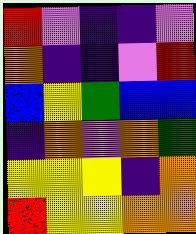[["red", "violet", "indigo", "indigo", "violet"], ["orange", "indigo", "indigo", "violet", "red"], ["blue", "yellow", "green", "blue", "blue"], ["indigo", "orange", "violet", "orange", "green"], ["yellow", "yellow", "yellow", "indigo", "orange"], ["red", "yellow", "yellow", "orange", "orange"]]